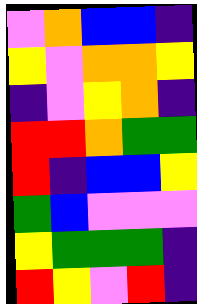[["violet", "orange", "blue", "blue", "indigo"], ["yellow", "violet", "orange", "orange", "yellow"], ["indigo", "violet", "yellow", "orange", "indigo"], ["red", "red", "orange", "green", "green"], ["red", "indigo", "blue", "blue", "yellow"], ["green", "blue", "violet", "violet", "violet"], ["yellow", "green", "green", "green", "indigo"], ["red", "yellow", "violet", "red", "indigo"]]